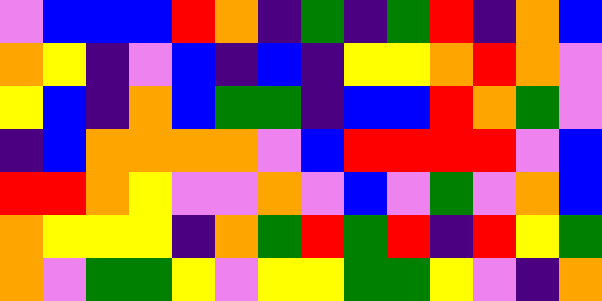[["violet", "blue", "blue", "blue", "red", "orange", "indigo", "green", "indigo", "green", "red", "indigo", "orange", "blue"], ["orange", "yellow", "indigo", "violet", "blue", "indigo", "blue", "indigo", "yellow", "yellow", "orange", "red", "orange", "violet"], ["yellow", "blue", "indigo", "orange", "blue", "green", "green", "indigo", "blue", "blue", "red", "orange", "green", "violet"], ["indigo", "blue", "orange", "orange", "orange", "orange", "violet", "blue", "red", "red", "red", "red", "violet", "blue"], ["red", "red", "orange", "yellow", "violet", "violet", "orange", "violet", "blue", "violet", "green", "violet", "orange", "blue"], ["orange", "yellow", "yellow", "yellow", "indigo", "orange", "green", "red", "green", "red", "indigo", "red", "yellow", "green"], ["orange", "violet", "green", "green", "yellow", "violet", "yellow", "yellow", "green", "green", "yellow", "violet", "indigo", "orange"]]